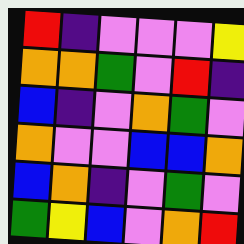[["red", "indigo", "violet", "violet", "violet", "yellow"], ["orange", "orange", "green", "violet", "red", "indigo"], ["blue", "indigo", "violet", "orange", "green", "violet"], ["orange", "violet", "violet", "blue", "blue", "orange"], ["blue", "orange", "indigo", "violet", "green", "violet"], ["green", "yellow", "blue", "violet", "orange", "red"]]